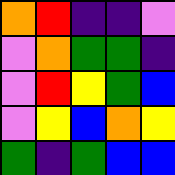[["orange", "red", "indigo", "indigo", "violet"], ["violet", "orange", "green", "green", "indigo"], ["violet", "red", "yellow", "green", "blue"], ["violet", "yellow", "blue", "orange", "yellow"], ["green", "indigo", "green", "blue", "blue"]]